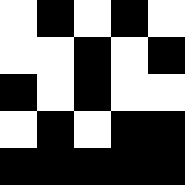[["white", "black", "white", "black", "white"], ["white", "white", "black", "white", "black"], ["black", "white", "black", "white", "white"], ["white", "black", "white", "black", "black"], ["black", "black", "black", "black", "black"]]